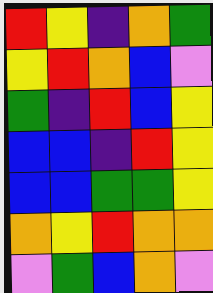[["red", "yellow", "indigo", "orange", "green"], ["yellow", "red", "orange", "blue", "violet"], ["green", "indigo", "red", "blue", "yellow"], ["blue", "blue", "indigo", "red", "yellow"], ["blue", "blue", "green", "green", "yellow"], ["orange", "yellow", "red", "orange", "orange"], ["violet", "green", "blue", "orange", "violet"]]